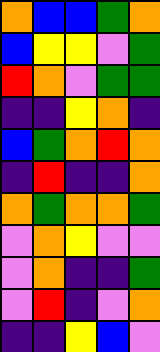[["orange", "blue", "blue", "green", "orange"], ["blue", "yellow", "yellow", "violet", "green"], ["red", "orange", "violet", "green", "green"], ["indigo", "indigo", "yellow", "orange", "indigo"], ["blue", "green", "orange", "red", "orange"], ["indigo", "red", "indigo", "indigo", "orange"], ["orange", "green", "orange", "orange", "green"], ["violet", "orange", "yellow", "violet", "violet"], ["violet", "orange", "indigo", "indigo", "green"], ["violet", "red", "indigo", "violet", "orange"], ["indigo", "indigo", "yellow", "blue", "violet"]]